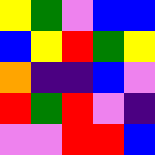[["yellow", "green", "violet", "blue", "blue"], ["blue", "yellow", "red", "green", "yellow"], ["orange", "indigo", "indigo", "blue", "violet"], ["red", "green", "red", "violet", "indigo"], ["violet", "violet", "red", "red", "blue"]]